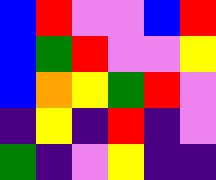[["blue", "red", "violet", "violet", "blue", "red"], ["blue", "green", "red", "violet", "violet", "yellow"], ["blue", "orange", "yellow", "green", "red", "violet"], ["indigo", "yellow", "indigo", "red", "indigo", "violet"], ["green", "indigo", "violet", "yellow", "indigo", "indigo"]]